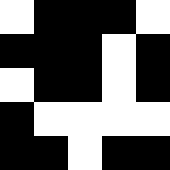[["white", "black", "black", "black", "white"], ["black", "black", "black", "white", "black"], ["white", "black", "black", "white", "black"], ["black", "white", "white", "white", "white"], ["black", "black", "white", "black", "black"]]